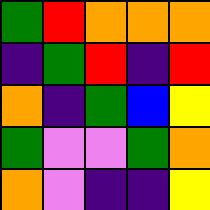[["green", "red", "orange", "orange", "orange"], ["indigo", "green", "red", "indigo", "red"], ["orange", "indigo", "green", "blue", "yellow"], ["green", "violet", "violet", "green", "orange"], ["orange", "violet", "indigo", "indigo", "yellow"]]